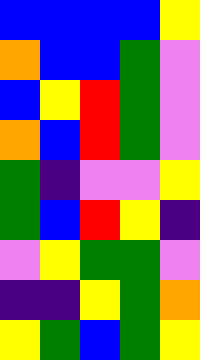[["blue", "blue", "blue", "blue", "yellow"], ["orange", "blue", "blue", "green", "violet"], ["blue", "yellow", "red", "green", "violet"], ["orange", "blue", "red", "green", "violet"], ["green", "indigo", "violet", "violet", "yellow"], ["green", "blue", "red", "yellow", "indigo"], ["violet", "yellow", "green", "green", "violet"], ["indigo", "indigo", "yellow", "green", "orange"], ["yellow", "green", "blue", "green", "yellow"]]